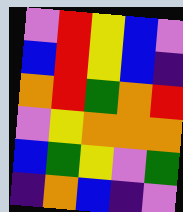[["violet", "red", "yellow", "blue", "violet"], ["blue", "red", "yellow", "blue", "indigo"], ["orange", "red", "green", "orange", "red"], ["violet", "yellow", "orange", "orange", "orange"], ["blue", "green", "yellow", "violet", "green"], ["indigo", "orange", "blue", "indigo", "violet"]]